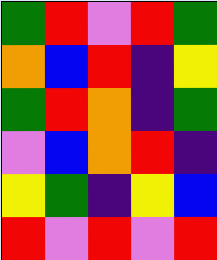[["green", "red", "violet", "red", "green"], ["orange", "blue", "red", "indigo", "yellow"], ["green", "red", "orange", "indigo", "green"], ["violet", "blue", "orange", "red", "indigo"], ["yellow", "green", "indigo", "yellow", "blue"], ["red", "violet", "red", "violet", "red"]]